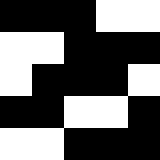[["black", "black", "black", "white", "white"], ["white", "white", "black", "black", "black"], ["white", "black", "black", "black", "white"], ["black", "black", "white", "white", "black"], ["white", "white", "black", "black", "black"]]